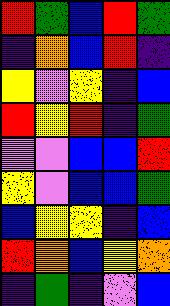[["red", "green", "blue", "red", "green"], ["indigo", "orange", "blue", "red", "indigo"], ["yellow", "violet", "yellow", "indigo", "blue"], ["red", "yellow", "red", "indigo", "green"], ["violet", "violet", "blue", "blue", "red"], ["yellow", "violet", "blue", "blue", "green"], ["blue", "yellow", "yellow", "indigo", "blue"], ["red", "orange", "blue", "yellow", "orange"], ["indigo", "green", "indigo", "violet", "blue"]]